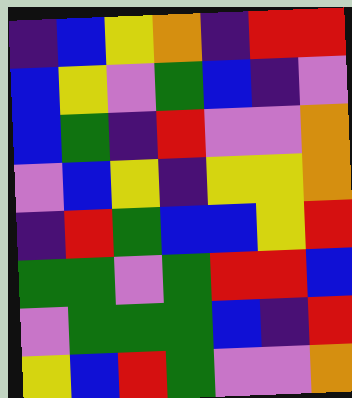[["indigo", "blue", "yellow", "orange", "indigo", "red", "red"], ["blue", "yellow", "violet", "green", "blue", "indigo", "violet"], ["blue", "green", "indigo", "red", "violet", "violet", "orange"], ["violet", "blue", "yellow", "indigo", "yellow", "yellow", "orange"], ["indigo", "red", "green", "blue", "blue", "yellow", "red"], ["green", "green", "violet", "green", "red", "red", "blue"], ["violet", "green", "green", "green", "blue", "indigo", "red"], ["yellow", "blue", "red", "green", "violet", "violet", "orange"]]